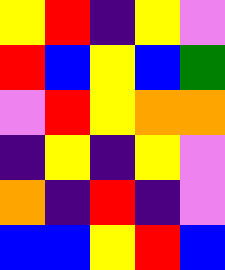[["yellow", "red", "indigo", "yellow", "violet"], ["red", "blue", "yellow", "blue", "green"], ["violet", "red", "yellow", "orange", "orange"], ["indigo", "yellow", "indigo", "yellow", "violet"], ["orange", "indigo", "red", "indigo", "violet"], ["blue", "blue", "yellow", "red", "blue"]]